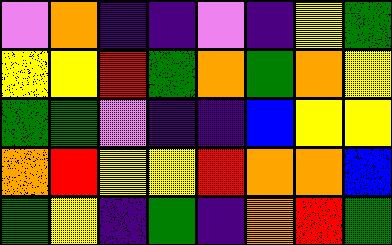[["violet", "orange", "indigo", "indigo", "violet", "indigo", "yellow", "green"], ["yellow", "yellow", "red", "green", "orange", "green", "orange", "yellow"], ["green", "green", "violet", "indigo", "indigo", "blue", "yellow", "yellow"], ["orange", "red", "yellow", "yellow", "red", "orange", "orange", "blue"], ["green", "yellow", "indigo", "green", "indigo", "orange", "red", "green"]]